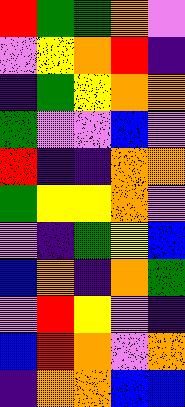[["red", "green", "green", "orange", "violet"], ["violet", "yellow", "orange", "red", "indigo"], ["indigo", "green", "yellow", "orange", "orange"], ["green", "violet", "violet", "blue", "violet"], ["red", "indigo", "indigo", "orange", "orange"], ["green", "yellow", "yellow", "orange", "violet"], ["violet", "indigo", "green", "yellow", "blue"], ["blue", "orange", "indigo", "orange", "green"], ["violet", "red", "yellow", "violet", "indigo"], ["blue", "red", "orange", "violet", "orange"], ["indigo", "orange", "orange", "blue", "blue"]]